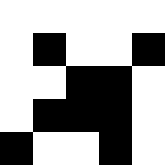[["white", "white", "white", "white", "white"], ["white", "black", "white", "white", "black"], ["white", "white", "black", "black", "white"], ["white", "black", "black", "black", "white"], ["black", "white", "white", "black", "white"]]